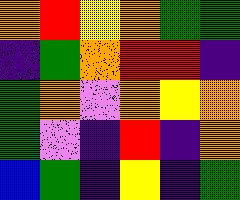[["orange", "red", "yellow", "orange", "green", "green"], ["indigo", "green", "orange", "red", "red", "indigo"], ["green", "orange", "violet", "orange", "yellow", "orange"], ["green", "violet", "indigo", "red", "indigo", "orange"], ["blue", "green", "indigo", "yellow", "indigo", "green"]]